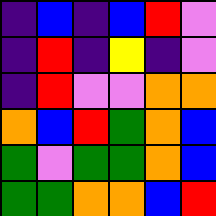[["indigo", "blue", "indigo", "blue", "red", "violet"], ["indigo", "red", "indigo", "yellow", "indigo", "violet"], ["indigo", "red", "violet", "violet", "orange", "orange"], ["orange", "blue", "red", "green", "orange", "blue"], ["green", "violet", "green", "green", "orange", "blue"], ["green", "green", "orange", "orange", "blue", "red"]]